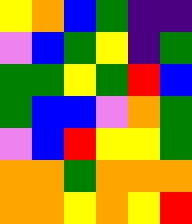[["yellow", "orange", "blue", "green", "indigo", "indigo"], ["violet", "blue", "green", "yellow", "indigo", "green"], ["green", "green", "yellow", "green", "red", "blue"], ["green", "blue", "blue", "violet", "orange", "green"], ["violet", "blue", "red", "yellow", "yellow", "green"], ["orange", "orange", "green", "orange", "orange", "orange"], ["orange", "orange", "yellow", "orange", "yellow", "red"]]